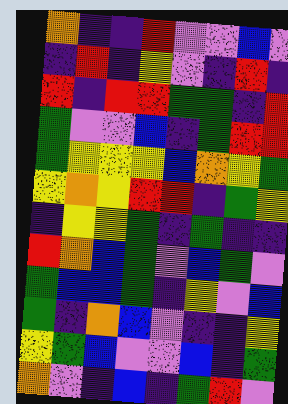[["orange", "indigo", "indigo", "red", "violet", "violet", "blue", "violet"], ["indigo", "red", "indigo", "yellow", "violet", "indigo", "red", "indigo"], ["red", "indigo", "red", "red", "green", "green", "indigo", "red"], ["green", "violet", "violet", "blue", "indigo", "green", "red", "red"], ["green", "yellow", "yellow", "yellow", "blue", "orange", "yellow", "green"], ["yellow", "orange", "yellow", "red", "red", "indigo", "green", "yellow"], ["indigo", "yellow", "yellow", "green", "indigo", "green", "indigo", "indigo"], ["red", "orange", "blue", "green", "violet", "blue", "green", "violet"], ["green", "blue", "blue", "green", "indigo", "yellow", "violet", "blue"], ["green", "indigo", "orange", "blue", "violet", "indigo", "indigo", "yellow"], ["yellow", "green", "blue", "violet", "violet", "blue", "indigo", "green"], ["orange", "violet", "indigo", "blue", "indigo", "green", "red", "violet"]]